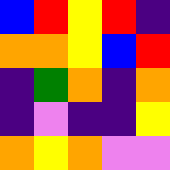[["blue", "red", "yellow", "red", "indigo"], ["orange", "orange", "yellow", "blue", "red"], ["indigo", "green", "orange", "indigo", "orange"], ["indigo", "violet", "indigo", "indigo", "yellow"], ["orange", "yellow", "orange", "violet", "violet"]]